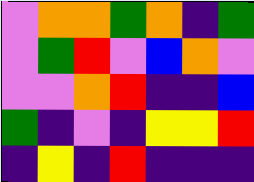[["violet", "orange", "orange", "green", "orange", "indigo", "green"], ["violet", "green", "red", "violet", "blue", "orange", "violet"], ["violet", "violet", "orange", "red", "indigo", "indigo", "blue"], ["green", "indigo", "violet", "indigo", "yellow", "yellow", "red"], ["indigo", "yellow", "indigo", "red", "indigo", "indigo", "indigo"]]